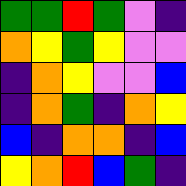[["green", "green", "red", "green", "violet", "indigo"], ["orange", "yellow", "green", "yellow", "violet", "violet"], ["indigo", "orange", "yellow", "violet", "violet", "blue"], ["indigo", "orange", "green", "indigo", "orange", "yellow"], ["blue", "indigo", "orange", "orange", "indigo", "blue"], ["yellow", "orange", "red", "blue", "green", "indigo"]]